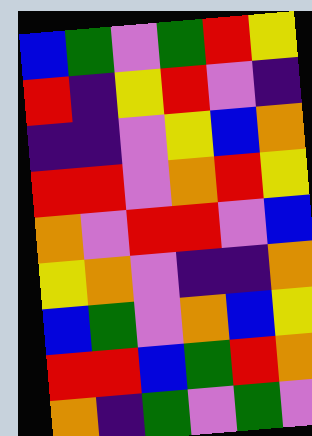[["blue", "green", "violet", "green", "red", "yellow"], ["red", "indigo", "yellow", "red", "violet", "indigo"], ["indigo", "indigo", "violet", "yellow", "blue", "orange"], ["red", "red", "violet", "orange", "red", "yellow"], ["orange", "violet", "red", "red", "violet", "blue"], ["yellow", "orange", "violet", "indigo", "indigo", "orange"], ["blue", "green", "violet", "orange", "blue", "yellow"], ["red", "red", "blue", "green", "red", "orange"], ["orange", "indigo", "green", "violet", "green", "violet"]]